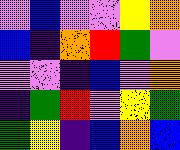[["violet", "blue", "violet", "violet", "yellow", "orange"], ["blue", "indigo", "orange", "red", "green", "violet"], ["violet", "violet", "indigo", "blue", "violet", "orange"], ["indigo", "green", "red", "violet", "yellow", "green"], ["green", "yellow", "indigo", "blue", "orange", "blue"]]